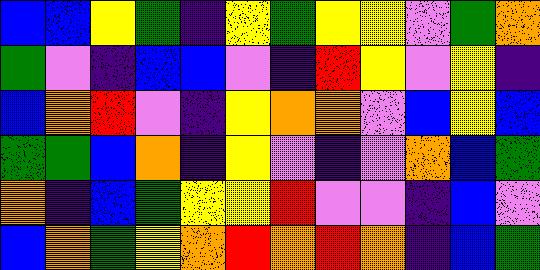[["blue", "blue", "yellow", "green", "indigo", "yellow", "green", "yellow", "yellow", "violet", "green", "orange"], ["green", "violet", "indigo", "blue", "blue", "violet", "indigo", "red", "yellow", "violet", "yellow", "indigo"], ["blue", "orange", "red", "violet", "indigo", "yellow", "orange", "orange", "violet", "blue", "yellow", "blue"], ["green", "green", "blue", "orange", "indigo", "yellow", "violet", "indigo", "violet", "orange", "blue", "green"], ["orange", "indigo", "blue", "green", "yellow", "yellow", "red", "violet", "violet", "indigo", "blue", "violet"], ["blue", "orange", "green", "yellow", "orange", "red", "orange", "red", "orange", "indigo", "blue", "green"]]